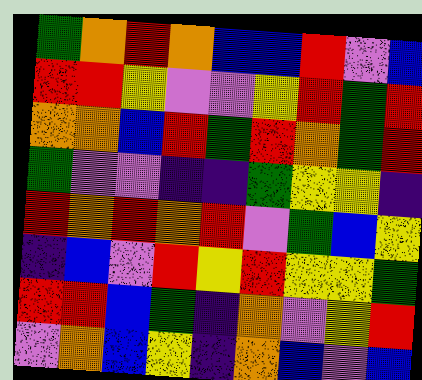[["green", "orange", "red", "orange", "blue", "blue", "red", "violet", "blue"], ["red", "red", "yellow", "violet", "violet", "yellow", "red", "green", "red"], ["orange", "orange", "blue", "red", "green", "red", "orange", "green", "red"], ["green", "violet", "violet", "indigo", "indigo", "green", "yellow", "yellow", "indigo"], ["red", "orange", "red", "orange", "red", "violet", "green", "blue", "yellow"], ["indigo", "blue", "violet", "red", "yellow", "red", "yellow", "yellow", "green"], ["red", "red", "blue", "green", "indigo", "orange", "violet", "yellow", "red"], ["violet", "orange", "blue", "yellow", "indigo", "orange", "blue", "violet", "blue"]]